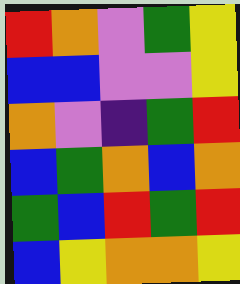[["red", "orange", "violet", "green", "yellow"], ["blue", "blue", "violet", "violet", "yellow"], ["orange", "violet", "indigo", "green", "red"], ["blue", "green", "orange", "blue", "orange"], ["green", "blue", "red", "green", "red"], ["blue", "yellow", "orange", "orange", "yellow"]]